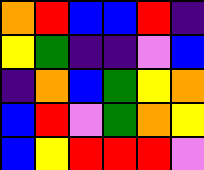[["orange", "red", "blue", "blue", "red", "indigo"], ["yellow", "green", "indigo", "indigo", "violet", "blue"], ["indigo", "orange", "blue", "green", "yellow", "orange"], ["blue", "red", "violet", "green", "orange", "yellow"], ["blue", "yellow", "red", "red", "red", "violet"]]